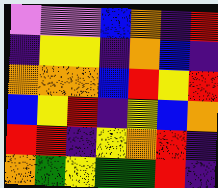[["violet", "violet", "violet", "blue", "orange", "indigo", "red"], ["indigo", "yellow", "yellow", "indigo", "orange", "blue", "indigo"], ["orange", "orange", "orange", "blue", "red", "yellow", "red"], ["blue", "yellow", "red", "indigo", "yellow", "blue", "orange"], ["red", "red", "indigo", "yellow", "orange", "red", "indigo"], ["orange", "green", "yellow", "green", "green", "red", "indigo"]]